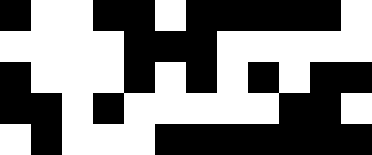[["black", "white", "white", "black", "black", "white", "black", "black", "black", "black", "black", "white"], ["white", "white", "white", "white", "black", "black", "black", "white", "white", "white", "white", "white"], ["black", "white", "white", "white", "black", "white", "black", "white", "black", "white", "black", "black"], ["black", "black", "white", "black", "white", "white", "white", "white", "white", "black", "black", "white"], ["white", "black", "white", "white", "white", "black", "black", "black", "black", "black", "black", "black"]]